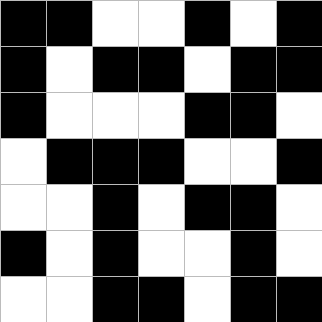[["black", "black", "white", "white", "black", "white", "black"], ["black", "white", "black", "black", "white", "black", "black"], ["black", "white", "white", "white", "black", "black", "white"], ["white", "black", "black", "black", "white", "white", "black"], ["white", "white", "black", "white", "black", "black", "white"], ["black", "white", "black", "white", "white", "black", "white"], ["white", "white", "black", "black", "white", "black", "black"]]